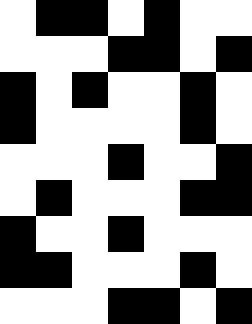[["white", "black", "black", "white", "black", "white", "white"], ["white", "white", "white", "black", "black", "white", "black"], ["black", "white", "black", "white", "white", "black", "white"], ["black", "white", "white", "white", "white", "black", "white"], ["white", "white", "white", "black", "white", "white", "black"], ["white", "black", "white", "white", "white", "black", "black"], ["black", "white", "white", "black", "white", "white", "white"], ["black", "black", "white", "white", "white", "black", "white"], ["white", "white", "white", "black", "black", "white", "black"]]